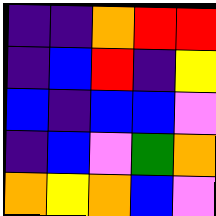[["indigo", "indigo", "orange", "red", "red"], ["indigo", "blue", "red", "indigo", "yellow"], ["blue", "indigo", "blue", "blue", "violet"], ["indigo", "blue", "violet", "green", "orange"], ["orange", "yellow", "orange", "blue", "violet"]]